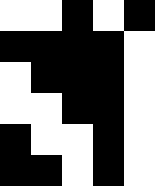[["white", "white", "black", "white", "black"], ["black", "black", "black", "black", "white"], ["white", "black", "black", "black", "white"], ["white", "white", "black", "black", "white"], ["black", "white", "white", "black", "white"], ["black", "black", "white", "black", "white"]]